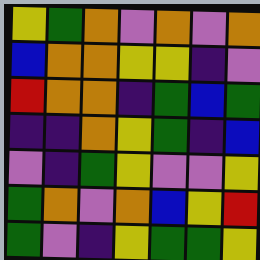[["yellow", "green", "orange", "violet", "orange", "violet", "orange"], ["blue", "orange", "orange", "yellow", "yellow", "indigo", "violet"], ["red", "orange", "orange", "indigo", "green", "blue", "green"], ["indigo", "indigo", "orange", "yellow", "green", "indigo", "blue"], ["violet", "indigo", "green", "yellow", "violet", "violet", "yellow"], ["green", "orange", "violet", "orange", "blue", "yellow", "red"], ["green", "violet", "indigo", "yellow", "green", "green", "yellow"]]